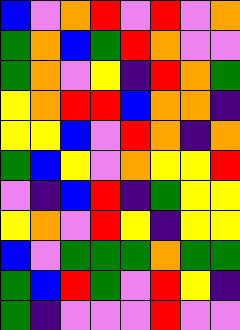[["blue", "violet", "orange", "red", "violet", "red", "violet", "orange"], ["green", "orange", "blue", "green", "red", "orange", "violet", "violet"], ["green", "orange", "violet", "yellow", "indigo", "red", "orange", "green"], ["yellow", "orange", "red", "red", "blue", "orange", "orange", "indigo"], ["yellow", "yellow", "blue", "violet", "red", "orange", "indigo", "orange"], ["green", "blue", "yellow", "violet", "orange", "yellow", "yellow", "red"], ["violet", "indigo", "blue", "red", "indigo", "green", "yellow", "yellow"], ["yellow", "orange", "violet", "red", "yellow", "indigo", "yellow", "yellow"], ["blue", "violet", "green", "green", "green", "orange", "green", "green"], ["green", "blue", "red", "green", "violet", "red", "yellow", "indigo"], ["green", "indigo", "violet", "violet", "violet", "red", "violet", "violet"]]